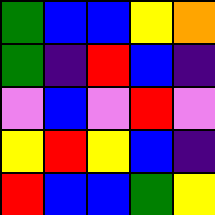[["green", "blue", "blue", "yellow", "orange"], ["green", "indigo", "red", "blue", "indigo"], ["violet", "blue", "violet", "red", "violet"], ["yellow", "red", "yellow", "blue", "indigo"], ["red", "blue", "blue", "green", "yellow"]]